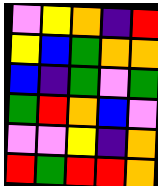[["violet", "yellow", "orange", "indigo", "red"], ["yellow", "blue", "green", "orange", "orange"], ["blue", "indigo", "green", "violet", "green"], ["green", "red", "orange", "blue", "violet"], ["violet", "violet", "yellow", "indigo", "orange"], ["red", "green", "red", "red", "orange"]]